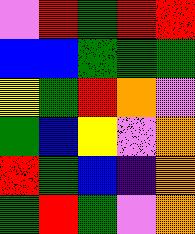[["violet", "red", "green", "red", "red"], ["blue", "blue", "green", "green", "green"], ["yellow", "green", "red", "orange", "violet"], ["green", "blue", "yellow", "violet", "orange"], ["red", "green", "blue", "indigo", "orange"], ["green", "red", "green", "violet", "orange"]]